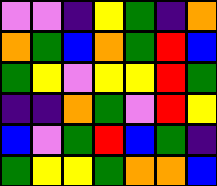[["violet", "violet", "indigo", "yellow", "green", "indigo", "orange"], ["orange", "green", "blue", "orange", "green", "red", "blue"], ["green", "yellow", "violet", "yellow", "yellow", "red", "green"], ["indigo", "indigo", "orange", "green", "violet", "red", "yellow"], ["blue", "violet", "green", "red", "blue", "green", "indigo"], ["green", "yellow", "yellow", "green", "orange", "orange", "blue"]]